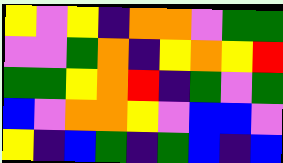[["yellow", "violet", "yellow", "indigo", "orange", "orange", "violet", "green", "green"], ["violet", "violet", "green", "orange", "indigo", "yellow", "orange", "yellow", "red"], ["green", "green", "yellow", "orange", "red", "indigo", "green", "violet", "green"], ["blue", "violet", "orange", "orange", "yellow", "violet", "blue", "blue", "violet"], ["yellow", "indigo", "blue", "green", "indigo", "green", "blue", "indigo", "blue"]]